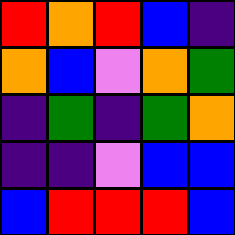[["red", "orange", "red", "blue", "indigo"], ["orange", "blue", "violet", "orange", "green"], ["indigo", "green", "indigo", "green", "orange"], ["indigo", "indigo", "violet", "blue", "blue"], ["blue", "red", "red", "red", "blue"]]